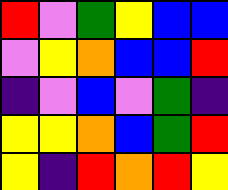[["red", "violet", "green", "yellow", "blue", "blue"], ["violet", "yellow", "orange", "blue", "blue", "red"], ["indigo", "violet", "blue", "violet", "green", "indigo"], ["yellow", "yellow", "orange", "blue", "green", "red"], ["yellow", "indigo", "red", "orange", "red", "yellow"]]